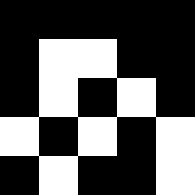[["black", "black", "black", "black", "black"], ["black", "white", "white", "black", "black"], ["black", "white", "black", "white", "black"], ["white", "black", "white", "black", "white"], ["black", "white", "black", "black", "white"]]